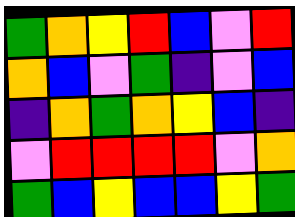[["green", "orange", "yellow", "red", "blue", "violet", "red"], ["orange", "blue", "violet", "green", "indigo", "violet", "blue"], ["indigo", "orange", "green", "orange", "yellow", "blue", "indigo"], ["violet", "red", "red", "red", "red", "violet", "orange"], ["green", "blue", "yellow", "blue", "blue", "yellow", "green"]]